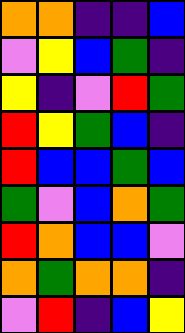[["orange", "orange", "indigo", "indigo", "blue"], ["violet", "yellow", "blue", "green", "indigo"], ["yellow", "indigo", "violet", "red", "green"], ["red", "yellow", "green", "blue", "indigo"], ["red", "blue", "blue", "green", "blue"], ["green", "violet", "blue", "orange", "green"], ["red", "orange", "blue", "blue", "violet"], ["orange", "green", "orange", "orange", "indigo"], ["violet", "red", "indigo", "blue", "yellow"]]